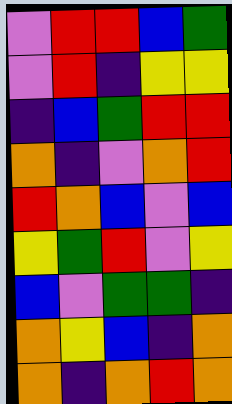[["violet", "red", "red", "blue", "green"], ["violet", "red", "indigo", "yellow", "yellow"], ["indigo", "blue", "green", "red", "red"], ["orange", "indigo", "violet", "orange", "red"], ["red", "orange", "blue", "violet", "blue"], ["yellow", "green", "red", "violet", "yellow"], ["blue", "violet", "green", "green", "indigo"], ["orange", "yellow", "blue", "indigo", "orange"], ["orange", "indigo", "orange", "red", "orange"]]